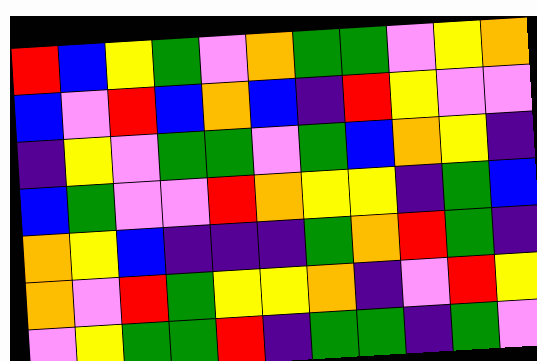[["red", "blue", "yellow", "green", "violet", "orange", "green", "green", "violet", "yellow", "orange"], ["blue", "violet", "red", "blue", "orange", "blue", "indigo", "red", "yellow", "violet", "violet"], ["indigo", "yellow", "violet", "green", "green", "violet", "green", "blue", "orange", "yellow", "indigo"], ["blue", "green", "violet", "violet", "red", "orange", "yellow", "yellow", "indigo", "green", "blue"], ["orange", "yellow", "blue", "indigo", "indigo", "indigo", "green", "orange", "red", "green", "indigo"], ["orange", "violet", "red", "green", "yellow", "yellow", "orange", "indigo", "violet", "red", "yellow"], ["violet", "yellow", "green", "green", "red", "indigo", "green", "green", "indigo", "green", "violet"]]